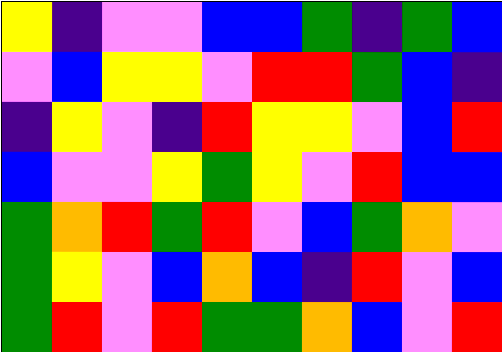[["yellow", "indigo", "violet", "violet", "blue", "blue", "green", "indigo", "green", "blue"], ["violet", "blue", "yellow", "yellow", "violet", "red", "red", "green", "blue", "indigo"], ["indigo", "yellow", "violet", "indigo", "red", "yellow", "yellow", "violet", "blue", "red"], ["blue", "violet", "violet", "yellow", "green", "yellow", "violet", "red", "blue", "blue"], ["green", "orange", "red", "green", "red", "violet", "blue", "green", "orange", "violet"], ["green", "yellow", "violet", "blue", "orange", "blue", "indigo", "red", "violet", "blue"], ["green", "red", "violet", "red", "green", "green", "orange", "blue", "violet", "red"]]